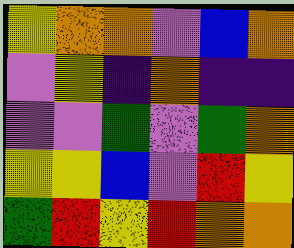[["yellow", "orange", "orange", "violet", "blue", "orange"], ["violet", "yellow", "indigo", "orange", "indigo", "indigo"], ["violet", "violet", "green", "violet", "green", "orange"], ["yellow", "yellow", "blue", "violet", "red", "yellow"], ["green", "red", "yellow", "red", "orange", "orange"]]